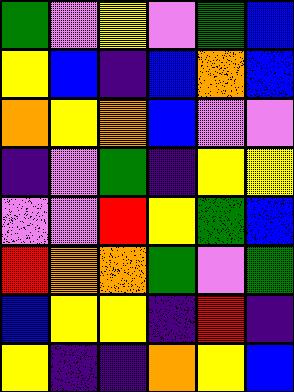[["green", "violet", "yellow", "violet", "green", "blue"], ["yellow", "blue", "indigo", "blue", "orange", "blue"], ["orange", "yellow", "orange", "blue", "violet", "violet"], ["indigo", "violet", "green", "indigo", "yellow", "yellow"], ["violet", "violet", "red", "yellow", "green", "blue"], ["red", "orange", "orange", "green", "violet", "green"], ["blue", "yellow", "yellow", "indigo", "red", "indigo"], ["yellow", "indigo", "indigo", "orange", "yellow", "blue"]]